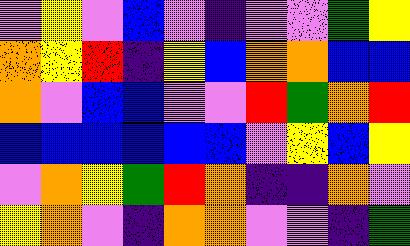[["violet", "yellow", "violet", "blue", "violet", "indigo", "violet", "violet", "green", "yellow"], ["orange", "yellow", "red", "indigo", "yellow", "blue", "orange", "orange", "blue", "blue"], ["orange", "violet", "blue", "blue", "violet", "violet", "red", "green", "orange", "red"], ["blue", "blue", "blue", "blue", "blue", "blue", "violet", "yellow", "blue", "yellow"], ["violet", "orange", "yellow", "green", "red", "orange", "indigo", "indigo", "orange", "violet"], ["yellow", "orange", "violet", "indigo", "orange", "orange", "violet", "violet", "indigo", "green"]]